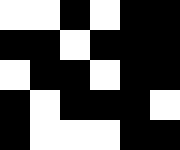[["white", "white", "black", "white", "black", "black"], ["black", "black", "white", "black", "black", "black"], ["white", "black", "black", "white", "black", "black"], ["black", "white", "black", "black", "black", "white"], ["black", "white", "white", "white", "black", "black"]]